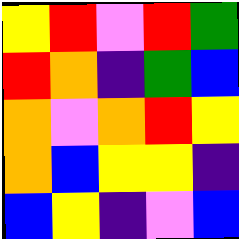[["yellow", "red", "violet", "red", "green"], ["red", "orange", "indigo", "green", "blue"], ["orange", "violet", "orange", "red", "yellow"], ["orange", "blue", "yellow", "yellow", "indigo"], ["blue", "yellow", "indigo", "violet", "blue"]]